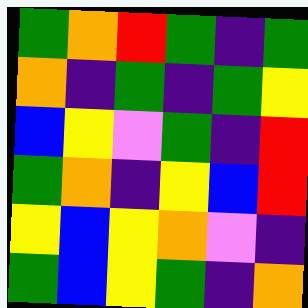[["green", "orange", "red", "green", "indigo", "green"], ["orange", "indigo", "green", "indigo", "green", "yellow"], ["blue", "yellow", "violet", "green", "indigo", "red"], ["green", "orange", "indigo", "yellow", "blue", "red"], ["yellow", "blue", "yellow", "orange", "violet", "indigo"], ["green", "blue", "yellow", "green", "indigo", "orange"]]